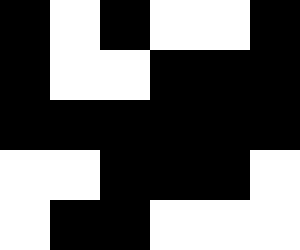[["black", "white", "black", "white", "white", "black"], ["black", "white", "white", "black", "black", "black"], ["black", "black", "black", "black", "black", "black"], ["white", "white", "black", "black", "black", "white"], ["white", "black", "black", "white", "white", "white"]]